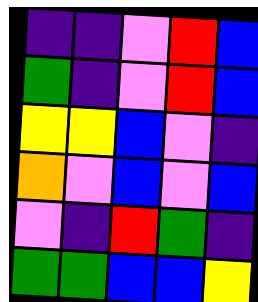[["indigo", "indigo", "violet", "red", "blue"], ["green", "indigo", "violet", "red", "blue"], ["yellow", "yellow", "blue", "violet", "indigo"], ["orange", "violet", "blue", "violet", "blue"], ["violet", "indigo", "red", "green", "indigo"], ["green", "green", "blue", "blue", "yellow"]]